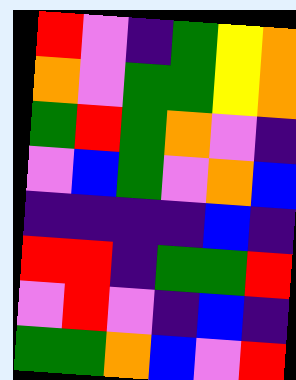[["red", "violet", "indigo", "green", "yellow", "orange"], ["orange", "violet", "green", "green", "yellow", "orange"], ["green", "red", "green", "orange", "violet", "indigo"], ["violet", "blue", "green", "violet", "orange", "blue"], ["indigo", "indigo", "indigo", "indigo", "blue", "indigo"], ["red", "red", "indigo", "green", "green", "red"], ["violet", "red", "violet", "indigo", "blue", "indigo"], ["green", "green", "orange", "blue", "violet", "red"]]